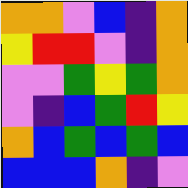[["orange", "orange", "violet", "blue", "indigo", "orange"], ["yellow", "red", "red", "violet", "indigo", "orange"], ["violet", "violet", "green", "yellow", "green", "orange"], ["violet", "indigo", "blue", "green", "red", "yellow"], ["orange", "blue", "green", "blue", "green", "blue"], ["blue", "blue", "blue", "orange", "indigo", "violet"]]